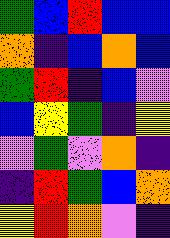[["green", "blue", "red", "blue", "blue"], ["orange", "indigo", "blue", "orange", "blue"], ["green", "red", "indigo", "blue", "violet"], ["blue", "yellow", "green", "indigo", "yellow"], ["violet", "green", "violet", "orange", "indigo"], ["indigo", "red", "green", "blue", "orange"], ["yellow", "red", "orange", "violet", "indigo"]]